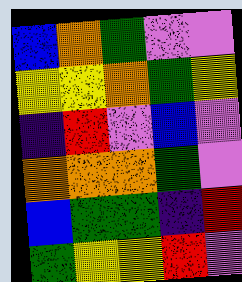[["blue", "orange", "green", "violet", "violet"], ["yellow", "yellow", "orange", "green", "yellow"], ["indigo", "red", "violet", "blue", "violet"], ["orange", "orange", "orange", "green", "violet"], ["blue", "green", "green", "indigo", "red"], ["green", "yellow", "yellow", "red", "violet"]]